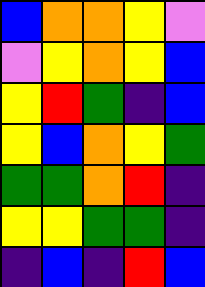[["blue", "orange", "orange", "yellow", "violet"], ["violet", "yellow", "orange", "yellow", "blue"], ["yellow", "red", "green", "indigo", "blue"], ["yellow", "blue", "orange", "yellow", "green"], ["green", "green", "orange", "red", "indigo"], ["yellow", "yellow", "green", "green", "indigo"], ["indigo", "blue", "indigo", "red", "blue"]]